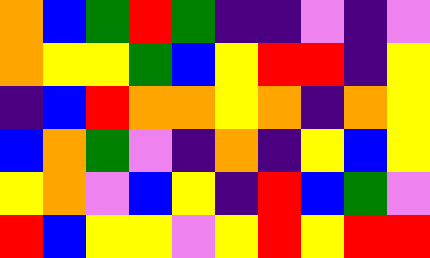[["orange", "blue", "green", "red", "green", "indigo", "indigo", "violet", "indigo", "violet"], ["orange", "yellow", "yellow", "green", "blue", "yellow", "red", "red", "indigo", "yellow"], ["indigo", "blue", "red", "orange", "orange", "yellow", "orange", "indigo", "orange", "yellow"], ["blue", "orange", "green", "violet", "indigo", "orange", "indigo", "yellow", "blue", "yellow"], ["yellow", "orange", "violet", "blue", "yellow", "indigo", "red", "blue", "green", "violet"], ["red", "blue", "yellow", "yellow", "violet", "yellow", "red", "yellow", "red", "red"]]